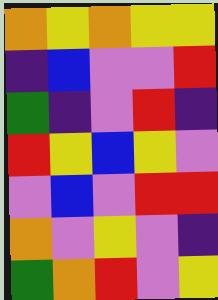[["orange", "yellow", "orange", "yellow", "yellow"], ["indigo", "blue", "violet", "violet", "red"], ["green", "indigo", "violet", "red", "indigo"], ["red", "yellow", "blue", "yellow", "violet"], ["violet", "blue", "violet", "red", "red"], ["orange", "violet", "yellow", "violet", "indigo"], ["green", "orange", "red", "violet", "yellow"]]